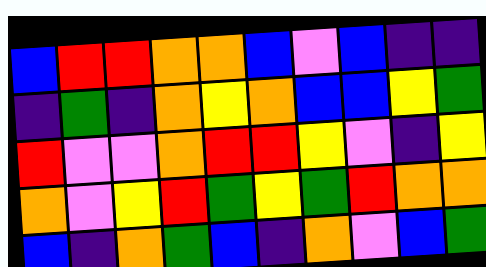[["blue", "red", "red", "orange", "orange", "blue", "violet", "blue", "indigo", "indigo"], ["indigo", "green", "indigo", "orange", "yellow", "orange", "blue", "blue", "yellow", "green"], ["red", "violet", "violet", "orange", "red", "red", "yellow", "violet", "indigo", "yellow"], ["orange", "violet", "yellow", "red", "green", "yellow", "green", "red", "orange", "orange"], ["blue", "indigo", "orange", "green", "blue", "indigo", "orange", "violet", "blue", "green"]]